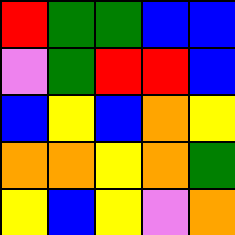[["red", "green", "green", "blue", "blue"], ["violet", "green", "red", "red", "blue"], ["blue", "yellow", "blue", "orange", "yellow"], ["orange", "orange", "yellow", "orange", "green"], ["yellow", "blue", "yellow", "violet", "orange"]]